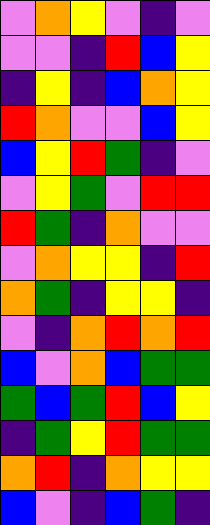[["violet", "orange", "yellow", "violet", "indigo", "violet"], ["violet", "violet", "indigo", "red", "blue", "yellow"], ["indigo", "yellow", "indigo", "blue", "orange", "yellow"], ["red", "orange", "violet", "violet", "blue", "yellow"], ["blue", "yellow", "red", "green", "indigo", "violet"], ["violet", "yellow", "green", "violet", "red", "red"], ["red", "green", "indigo", "orange", "violet", "violet"], ["violet", "orange", "yellow", "yellow", "indigo", "red"], ["orange", "green", "indigo", "yellow", "yellow", "indigo"], ["violet", "indigo", "orange", "red", "orange", "red"], ["blue", "violet", "orange", "blue", "green", "green"], ["green", "blue", "green", "red", "blue", "yellow"], ["indigo", "green", "yellow", "red", "green", "green"], ["orange", "red", "indigo", "orange", "yellow", "yellow"], ["blue", "violet", "indigo", "blue", "green", "indigo"]]